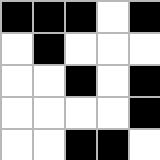[["black", "black", "black", "white", "black"], ["white", "black", "white", "white", "white"], ["white", "white", "black", "white", "black"], ["white", "white", "white", "white", "black"], ["white", "white", "black", "black", "white"]]